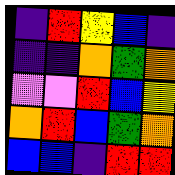[["indigo", "red", "yellow", "blue", "indigo"], ["indigo", "indigo", "orange", "green", "orange"], ["violet", "violet", "red", "blue", "yellow"], ["orange", "red", "blue", "green", "orange"], ["blue", "blue", "indigo", "red", "red"]]